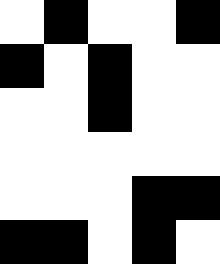[["white", "black", "white", "white", "black"], ["black", "white", "black", "white", "white"], ["white", "white", "black", "white", "white"], ["white", "white", "white", "white", "white"], ["white", "white", "white", "black", "black"], ["black", "black", "white", "black", "white"]]